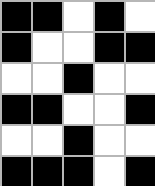[["black", "black", "white", "black", "white"], ["black", "white", "white", "black", "black"], ["white", "white", "black", "white", "white"], ["black", "black", "white", "white", "black"], ["white", "white", "black", "white", "white"], ["black", "black", "black", "white", "black"]]